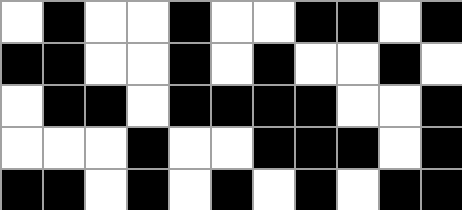[["white", "black", "white", "white", "black", "white", "white", "black", "black", "white", "black"], ["black", "black", "white", "white", "black", "white", "black", "white", "white", "black", "white"], ["white", "black", "black", "white", "black", "black", "black", "black", "white", "white", "black"], ["white", "white", "white", "black", "white", "white", "black", "black", "black", "white", "black"], ["black", "black", "white", "black", "white", "black", "white", "black", "white", "black", "black"]]